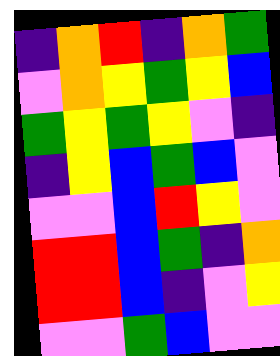[["indigo", "orange", "red", "indigo", "orange", "green"], ["violet", "orange", "yellow", "green", "yellow", "blue"], ["green", "yellow", "green", "yellow", "violet", "indigo"], ["indigo", "yellow", "blue", "green", "blue", "violet"], ["violet", "violet", "blue", "red", "yellow", "violet"], ["red", "red", "blue", "green", "indigo", "orange"], ["red", "red", "blue", "indigo", "violet", "yellow"], ["violet", "violet", "green", "blue", "violet", "violet"]]